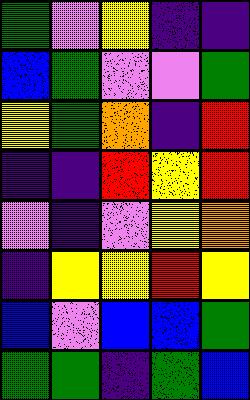[["green", "violet", "yellow", "indigo", "indigo"], ["blue", "green", "violet", "violet", "green"], ["yellow", "green", "orange", "indigo", "red"], ["indigo", "indigo", "red", "yellow", "red"], ["violet", "indigo", "violet", "yellow", "orange"], ["indigo", "yellow", "yellow", "red", "yellow"], ["blue", "violet", "blue", "blue", "green"], ["green", "green", "indigo", "green", "blue"]]